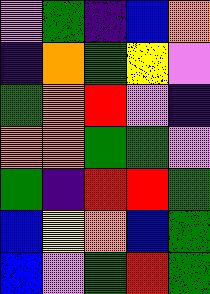[["violet", "green", "indigo", "blue", "orange"], ["indigo", "orange", "green", "yellow", "violet"], ["green", "orange", "red", "violet", "indigo"], ["orange", "orange", "green", "green", "violet"], ["green", "indigo", "red", "red", "green"], ["blue", "yellow", "orange", "blue", "green"], ["blue", "violet", "green", "red", "green"]]